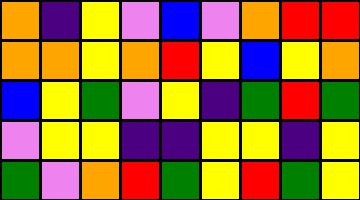[["orange", "indigo", "yellow", "violet", "blue", "violet", "orange", "red", "red"], ["orange", "orange", "yellow", "orange", "red", "yellow", "blue", "yellow", "orange"], ["blue", "yellow", "green", "violet", "yellow", "indigo", "green", "red", "green"], ["violet", "yellow", "yellow", "indigo", "indigo", "yellow", "yellow", "indigo", "yellow"], ["green", "violet", "orange", "red", "green", "yellow", "red", "green", "yellow"]]